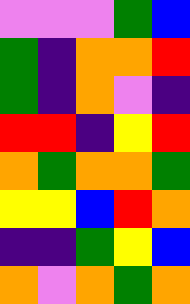[["violet", "violet", "violet", "green", "blue"], ["green", "indigo", "orange", "orange", "red"], ["green", "indigo", "orange", "violet", "indigo"], ["red", "red", "indigo", "yellow", "red"], ["orange", "green", "orange", "orange", "green"], ["yellow", "yellow", "blue", "red", "orange"], ["indigo", "indigo", "green", "yellow", "blue"], ["orange", "violet", "orange", "green", "orange"]]